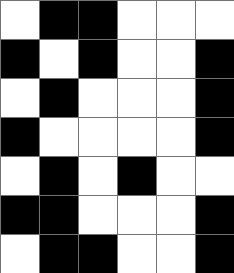[["white", "black", "black", "white", "white", "white"], ["black", "white", "black", "white", "white", "black"], ["white", "black", "white", "white", "white", "black"], ["black", "white", "white", "white", "white", "black"], ["white", "black", "white", "black", "white", "white"], ["black", "black", "white", "white", "white", "black"], ["white", "black", "black", "white", "white", "black"]]